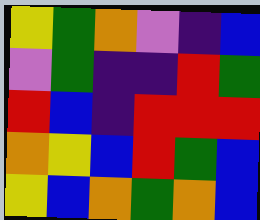[["yellow", "green", "orange", "violet", "indigo", "blue"], ["violet", "green", "indigo", "indigo", "red", "green"], ["red", "blue", "indigo", "red", "red", "red"], ["orange", "yellow", "blue", "red", "green", "blue"], ["yellow", "blue", "orange", "green", "orange", "blue"]]